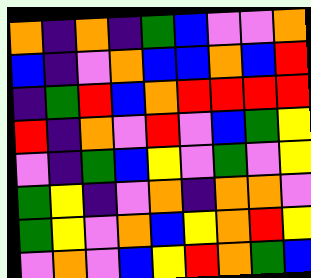[["orange", "indigo", "orange", "indigo", "green", "blue", "violet", "violet", "orange"], ["blue", "indigo", "violet", "orange", "blue", "blue", "orange", "blue", "red"], ["indigo", "green", "red", "blue", "orange", "red", "red", "red", "red"], ["red", "indigo", "orange", "violet", "red", "violet", "blue", "green", "yellow"], ["violet", "indigo", "green", "blue", "yellow", "violet", "green", "violet", "yellow"], ["green", "yellow", "indigo", "violet", "orange", "indigo", "orange", "orange", "violet"], ["green", "yellow", "violet", "orange", "blue", "yellow", "orange", "red", "yellow"], ["violet", "orange", "violet", "blue", "yellow", "red", "orange", "green", "blue"]]